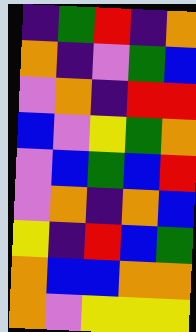[["indigo", "green", "red", "indigo", "orange"], ["orange", "indigo", "violet", "green", "blue"], ["violet", "orange", "indigo", "red", "red"], ["blue", "violet", "yellow", "green", "orange"], ["violet", "blue", "green", "blue", "red"], ["violet", "orange", "indigo", "orange", "blue"], ["yellow", "indigo", "red", "blue", "green"], ["orange", "blue", "blue", "orange", "orange"], ["orange", "violet", "yellow", "yellow", "yellow"]]